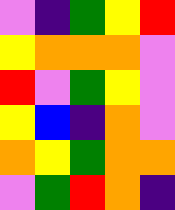[["violet", "indigo", "green", "yellow", "red"], ["yellow", "orange", "orange", "orange", "violet"], ["red", "violet", "green", "yellow", "violet"], ["yellow", "blue", "indigo", "orange", "violet"], ["orange", "yellow", "green", "orange", "orange"], ["violet", "green", "red", "orange", "indigo"]]